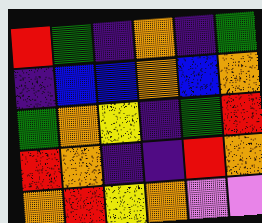[["red", "green", "indigo", "orange", "indigo", "green"], ["indigo", "blue", "blue", "orange", "blue", "orange"], ["green", "orange", "yellow", "indigo", "green", "red"], ["red", "orange", "indigo", "indigo", "red", "orange"], ["orange", "red", "yellow", "orange", "violet", "violet"]]